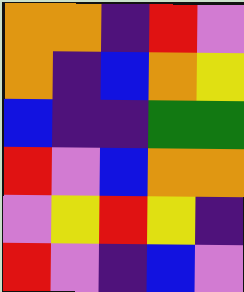[["orange", "orange", "indigo", "red", "violet"], ["orange", "indigo", "blue", "orange", "yellow"], ["blue", "indigo", "indigo", "green", "green"], ["red", "violet", "blue", "orange", "orange"], ["violet", "yellow", "red", "yellow", "indigo"], ["red", "violet", "indigo", "blue", "violet"]]